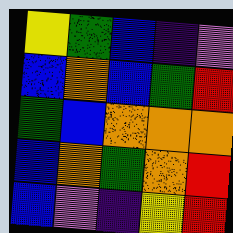[["yellow", "green", "blue", "indigo", "violet"], ["blue", "orange", "blue", "green", "red"], ["green", "blue", "orange", "orange", "orange"], ["blue", "orange", "green", "orange", "red"], ["blue", "violet", "indigo", "yellow", "red"]]